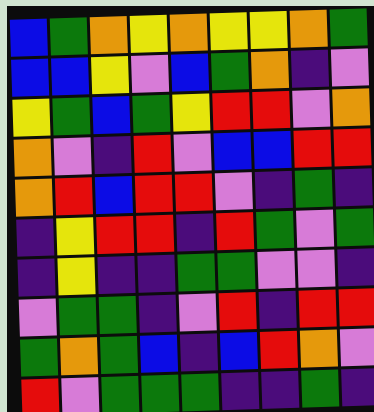[["blue", "green", "orange", "yellow", "orange", "yellow", "yellow", "orange", "green"], ["blue", "blue", "yellow", "violet", "blue", "green", "orange", "indigo", "violet"], ["yellow", "green", "blue", "green", "yellow", "red", "red", "violet", "orange"], ["orange", "violet", "indigo", "red", "violet", "blue", "blue", "red", "red"], ["orange", "red", "blue", "red", "red", "violet", "indigo", "green", "indigo"], ["indigo", "yellow", "red", "red", "indigo", "red", "green", "violet", "green"], ["indigo", "yellow", "indigo", "indigo", "green", "green", "violet", "violet", "indigo"], ["violet", "green", "green", "indigo", "violet", "red", "indigo", "red", "red"], ["green", "orange", "green", "blue", "indigo", "blue", "red", "orange", "violet"], ["red", "violet", "green", "green", "green", "indigo", "indigo", "green", "indigo"]]